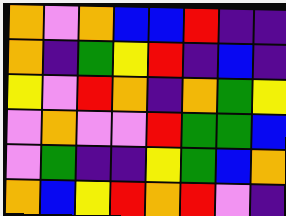[["orange", "violet", "orange", "blue", "blue", "red", "indigo", "indigo"], ["orange", "indigo", "green", "yellow", "red", "indigo", "blue", "indigo"], ["yellow", "violet", "red", "orange", "indigo", "orange", "green", "yellow"], ["violet", "orange", "violet", "violet", "red", "green", "green", "blue"], ["violet", "green", "indigo", "indigo", "yellow", "green", "blue", "orange"], ["orange", "blue", "yellow", "red", "orange", "red", "violet", "indigo"]]